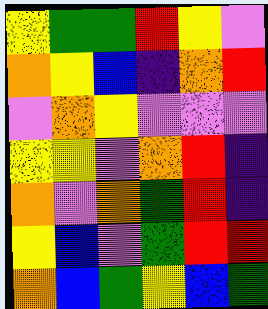[["yellow", "green", "green", "red", "yellow", "violet"], ["orange", "yellow", "blue", "indigo", "orange", "red"], ["violet", "orange", "yellow", "violet", "violet", "violet"], ["yellow", "yellow", "violet", "orange", "red", "indigo"], ["orange", "violet", "orange", "green", "red", "indigo"], ["yellow", "blue", "violet", "green", "red", "red"], ["orange", "blue", "green", "yellow", "blue", "green"]]